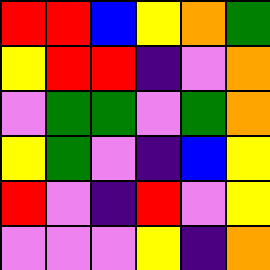[["red", "red", "blue", "yellow", "orange", "green"], ["yellow", "red", "red", "indigo", "violet", "orange"], ["violet", "green", "green", "violet", "green", "orange"], ["yellow", "green", "violet", "indigo", "blue", "yellow"], ["red", "violet", "indigo", "red", "violet", "yellow"], ["violet", "violet", "violet", "yellow", "indigo", "orange"]]